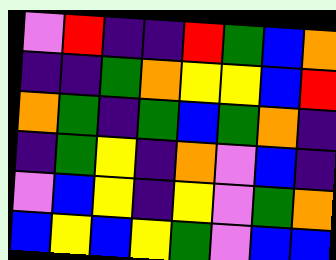[["violet", "red", "indigo", "indigo", "red", "green", "blue", "orange"], ["indigo", "indigo", "green", "orange", "yellow", "yellow", "blue", "red"], ["orange", "green", "indigo", "green", "blue", "green", "orange", "indigo"], ["indigo", "green", "yellow", "indigo", "orange", "violet", "blue", "indigo"], ["violet", "blue", "yellow", "indigo", "yellow", "violet", "green", "orange"], ["blue", "yellow", "blue", "yellow", "green", "violet", "blue", "blue"]]